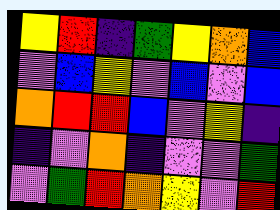[["yellow", "red", "indigo", "green", "yellow", "orange", "blue"], ["violet", "blue", "yellow", "violet", "blue", "violet", "blue"], ["orange", "red", "red", "blue", "violet", "yellow", "indigo"], ["indigo", "violet", "orange", "indigo", "violet", "violet", "green"], ["violet", "green", "red", "orange", "yellow", "violet", "red"]]